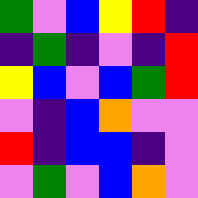[["green", "violet", "blue", "yellow", "red", "indigo"], ["indigo", "green", "indigo", "violet", "indigo", "red"], ["yellow", "blue", "violet", "blue", "green", "red"], ["violet", "indigo", "blue", "orange", "violet", "violet"], ["red", "indigo", "blue", "blue", "indigo", "violet"], ["violet", "green", "violet", "blue", "orange", "violet"]]